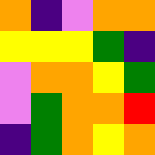[["orange", "indigo", "violet", "orange", "orange"], ["yellow", "yellow", "yellow", "green", "indigo"], ["violet", "orange", "orange", "yellow", "green"], ["violet", "green", "orange", "orange", "red"], ["indigo", "green", "orange", "yellow", "orange"]]